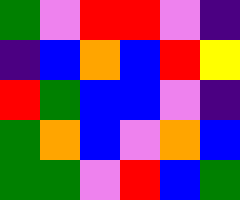[["green", "violet", "red", "red", "violet", "indigo"], ["indigo", "blue", "orange", "blue", "red", "yellow"], ["red", "green", "blue", "blue", "violet", "indigo"], ["green", "orange", "blue", "violet", "orange", "blue"], ["green", "green", "violet", "red", "blue", "green"]]